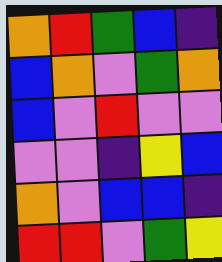[["orange", "red", "green", "blue", "indigo"], ["blue", "orange", "violet", "green", "orange"], ["blue", "violet", "red", "violet", "violet"], ["violet", "violet", "indigo", "yellow", "blue"], ["orange", "violet", "blue", "blue", "indigo"], ["red", "red", "violet", "green", "yellow"]]